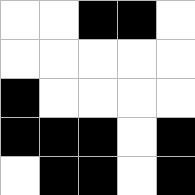[["white", "white", "black", "black", "white"], ["white", "white", "white", "white", "white"], ["black", "white", "white", "white", "white"], ["black", "black", "black", "white", "black"], ["white", "black", "black", "white", "black"]]